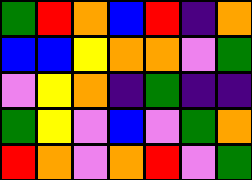[["green", "red", "orange", "blue", "red", "indigo", "orange"], ["blue", "blue", "yellow", "orange", "orange", "violet", "green"], ["violet", "yellow", "orange", "indigo", "green", "indigo", "indigo"], ["green", "yellow", "violet", "blue", "violet", "green", "orange"], ["red", "orange", "violet", "orange", "red", "violet", "green"]]